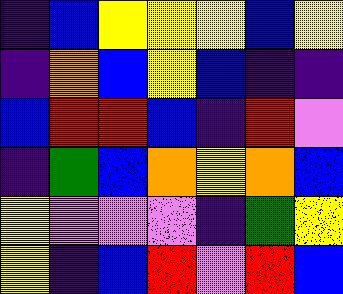[["indigo", "blue", "yellow", "yellow", "yellow", "blue", "yellow"], ["indigo", "orange", "blue", "yellow", "blue", "indigo", "indigo"], ["blue", "red", "red", "blue", "indigo", "red", "violet"], ["indigo", "green", "blue", "orange", "yellow", "orange", "blue"], ["yellow", "violet", "violet", "violet", "indigo", "green", "yellow"], ["yellow", "indigo", "blue", "red", "violet", "red", "blue"]]